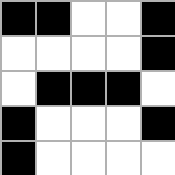[["black", "black", "white", "white", "black"], ["white", "white", "white", "white", "black"], ["white", "black", "black", "black", "white"], ["black", "white", "white", "white", "black"], ["black", "white", "white", "white", "white"]]